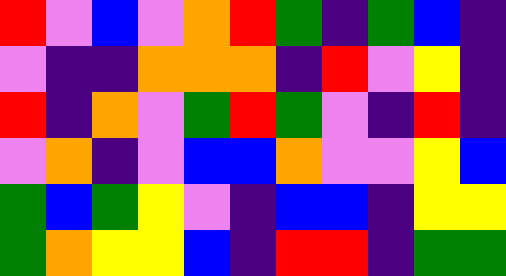[["red", "violet", "blue", "violet", "orange", "red", "green", "indigo", "green", "blue", "indigo"], ["violet", "indigo", "indigo", "orange", "orange", "orange", "indigo", "red", "violet", "yellow", "indigo"], ["red", "indigo", "orange", "violet", "green", "red", "green", "violet", "indigo", "red", "indigo"], ["violet", "orange", "indigo", "violet", "blue", "blue", "orange", "violet", "violet", "yellow", "blue"], ["green", "blue", "green", "yellow", "violet", "indigo", "blue", "blue", "indigo", "yellow", "yellow"], ["green", "orange", "yellow", "yellow", "blue", "indigo", "red", "red", "indigo", "green", "green"]]